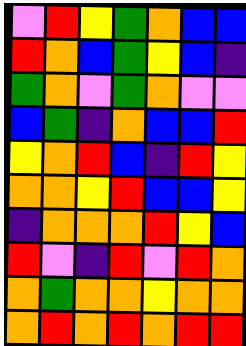[["violet", "red", "yellow", "green", "orange", "blue", "blue"], ["red", "orange", "blue", "green", "yellow", "blue", "indigo"], ["green", "orange", "violet", "green", "orange", "violet", "violet"], ["blue", "green", "indigo", "orange", "blue", "blue", "red"], ["yellow", "orange", "red", "blue", "indigo", "red", "yellow"], ["orange", "orange", "yellow", "red", "blue", "blue", "yellow"], ["indigo", "orange", "orange", "orange", "red", "yellow", "blue"], ["red", "violet", "indigo", "red", "violet", "red", "orange"], ["orange", "green", "orange", "orange", "yellow", "orange", "orange"], ["orange", "red", "orange", "red", "orange", "red", "red"]]